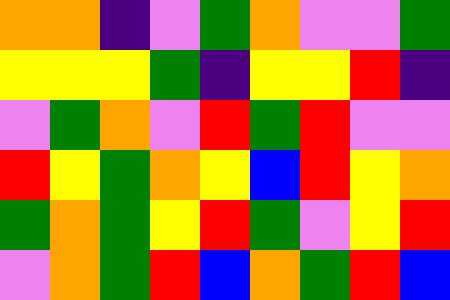[["orange", "orange", "indigo", "violet", "green", "orange", "violet", "violet", "green"], ["yellow", "yellow", "yellow", "green", "indigo", "yellow", "yellow", "red", "indigo"], ["violet", "green", "orange", "violet", "red", "green", "red", "violet", "violet"], ["red", "yellow", "green", "orange", "yellow", "blue", "red", "yellow", "orange"], ["green", "orange", "green", "yellow", "red", "green", "violet", "yellow", "red"], ["violet", "orange", "green", "red", "blue", "orange", "green", "red", "blue"]]